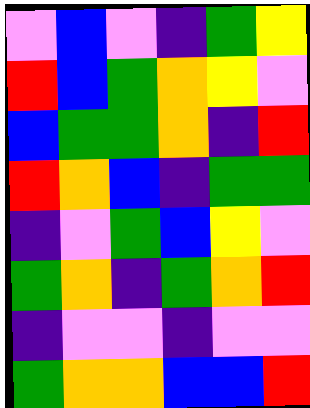[["violet", "blue", "violet", "indigo", "green", "yellow"], ["red", "blue", "green", "orange", "yellow", "violet"], ["blue", "green", "green", "orange", "indigo", "red"], ["red", "orange", "blue", "indigo", "green", "green"], ["indigo", "violet", "green", "blue", "yellow", "violet"], ["green", "orange", "indigo", "green", "orange", "red"], ["indigo", "violet", "violet", "indigo", "violet", "violet"], ["green", "orange", "orange", "blue", "blue", "red"]]